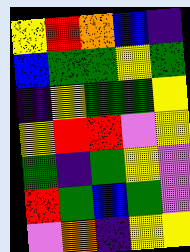[["yellow", "red", "orange", "blue", "indigo"], ["blue", "green", "green", "yellow", "green"], ["indigo", "yellow", "green", "green", "yellow"], ["yellow", "red", "red", "violet", "yellow"], ["green", "indigo", "green", "yellow", "violet"], ["red", "green", "blue", "green", "violet"], ["violet", "orange", "indigo", "yellow", "yellow"]]